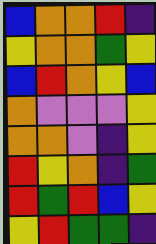[["blue", "orange", "orange", "red", "indigo"], ["yellow", "orange", "orange", "green", "yellow"], ["blue", "red", "orange", "yellow", "blue"], ["orange", "violet", "violet", "violet", "yellow"], ["orange", "orange", "violet", "indigo", "yellow"], ["red", "yellow", "orange", "indigo", "green"], ["red", "green", "red", "blue", "yellow"], ["yellow", "red", "green", "green", "indigo"]]